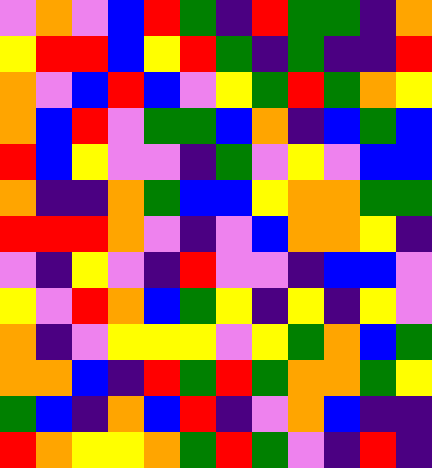[["violet", "orange", "violet", "blue", "red", "green", "indigo", "red", "green", "green", "indigo", "orange"], ["yellow", "red", "red", "blue", "yellow", "red", "green", "indigo", "green", "indigo", "indigo", "red"], ["orange", "violet", "blue", "red", "blue", "violet", "yellow", "green", "red", "green", "orange", "yellow"], ["orange", "blue", "red", "violet", "green", "green", "blue", "orange", "indigo", "blue", "green", "blue"], ["red", "blue", "yellow", "violet", "violet", "indigo", "green", "violet", "yellow", "violet", "blue", "blue"], ["orange", "indigo", "indigo", "orange", "green", "blue", "blue", "yellow", "orange", "orange", "green", "green"], ["red", "red", "red", "orange", "violet", "indigo", "violet", "blue", "orange", "orange", "yellow", "indigo"], ["violet", "indigo", "yellow", "violet", "indigo", "red", "violet", "violet", "indigo", "blue", "blue", "violet"], ["yellow", "violet", "red", "orange", "blue", "green", "yellow", "indigo", "yellow", "indigo", "yellow", "violet"], ["orange", "indigo", "violet", "yellow", "yellow", "yellow", "violet", "yellow", "green", "orange", "blue", "green"], ["orange", "orange", "blue", "indigo", "red", "green", "red", "green", "orange", "orange", "green", "yellow"], ["green", "blue", "indigo", "orange", "blue", "red", "indigo", "violet", "orange", "blue", "indigo", "indigo"], ["red", "orange", "yellow", "yellow", "orange", "green", "red", "green", "violet", "indigo", "red", "indigo"]]